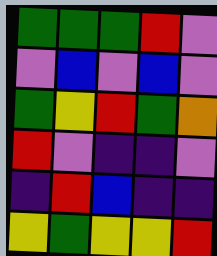[["green", "green", "green", "red", "violet"], ["violet", "blue", "violet", "blue", "violet"], ["green", "yellow", "red", "green", "orange"], ["red", "violet", "indigo", "indigo", "violet"], ["indigo", "red", "blue", "indigo", "indigo"], ["yellow", "green", "yellow", "yellow", "red"]]